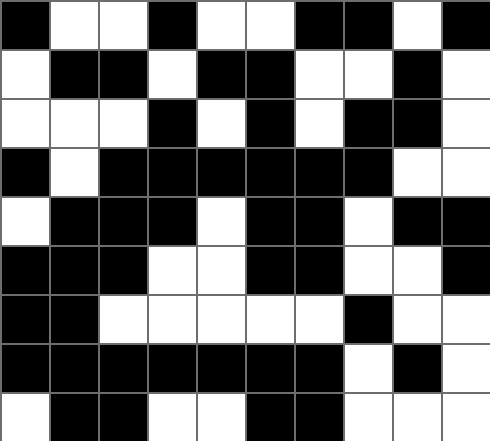[["black", "white", "white", "black", "white", "white", "black", "black", "white", "black"], ["white", "black", "black", "white", "black", "black", "white", "white", "black", "white"], ["white", "white", "white", "black", "white", "black", "white", "black", "black", "white"], ["black", "white", "black", "black", "black", "black", "black", "black", "white", "white"], ["white", "black", "black", "black", "white", "black", "black", "white", "black", "black"], ["black", "black", "black", "white", "white", "black", "black", "white", "white", "black"], ["black", "black", "white", "white", "white", "white", "white", "black", "white", "white"], ["black", "black", "black", "black", "black", "black", "black", "white", "black", "white"], ["white", "black", "black", "white", "white", "black", "black", "white", "white", "white"]]